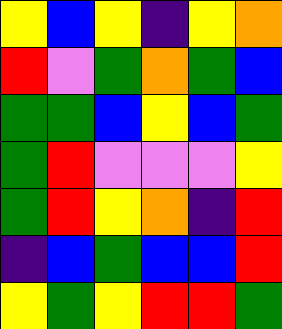[["yellow", "blue", "yellow", "indigo", "yellow", "orange"], ["red", "violet", "green", "orange", "green", "blue"], ["green", "green", "blue", "yellow", "blue", "green"], ["green", "red", "violet", "violet", "violet", "yellow"], ["green", "red", "yellow", "orange", "indigo", "red"], ["indigo", "blue", "green", "blue", "blue", "red"], ["yellow", "green", "yellow", "red", "red", "green"]]